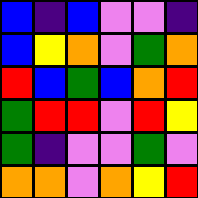[["blue", "indigo", "blue", "violet", "violet", "indigo"], ["blue", "yellow", "orange", "violet", "green", "orange"], ["red", "blue", "green", "blue", "orange", "red"], ["green", "red", "red", "violet", "red", "yellow"], ["green", "indigo", "violet", "violet", "green", "violet"], ["orange", "orange", "violet", "orange", "yellow", "red"]]